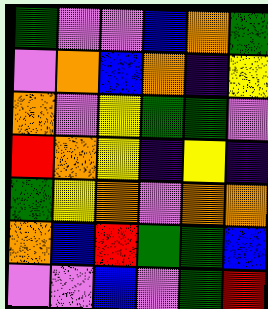[["green", "violet", "violet", "blue", "orange", "green"], ["violet", "orange", "blue", "orange", "indigo", "yellow"], ["orange", "violet", "yellow", "green", "green", "violet"], ["red", "orange", "yellow", "indigo", "yellow", "indigo"], ["green", "yellow", "orange", "violet", "orange", "orange"], ["orange", "blue", "red", "green", "green", "blue"], ["violet", "violet", "blue", "violet", "green", "red"]]